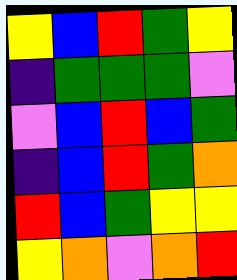[["yellow", "blue", "red", "green", "yellow"], ["indigo", "green", "green", "green", "violet"], ["violet", "blue", "red", "blue", "green"], ["indigo", "blue", "red", "green", "orange"], ["red", "blue", "green", "yellow", "yellow"], ["yellow", "orange", "violet", "orange", "red"]]